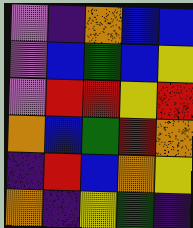[["violet", "indigo", "orange", "blue", "blue"], ["violet", "blue", "green", "blue", "yellow"], ["violet", "red", "red", "yellow", "red"], ["orange", "blue", "green", "red", "orange"], ["indigo", "red", "blue", "orange", "yellow"], ["orange", "indigo", "yellow", "green", "indigo"]]